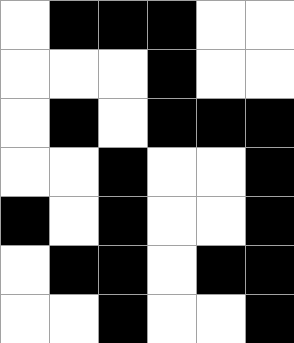[["white", "black", "black", "black", "white", "white"], ["white", "white", "white", "black", "white", "white"], ["white", "black", "white", "black", "black", "black"], ["white", "white", "black", "white", "white", "black"], ["black", "white", "black", "white", "white", "black"], ["white", "black", "black", "white", "black", "black"], ["white", "white", "black", "white", "white", "black"]]